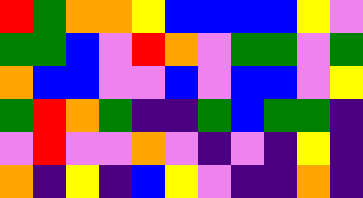[["red", "green", "orange", "orange", "yellow", "blue", "blue", "blue", "blue", "yellow", "violet"], ["green", "green", "blue", "violet", "red", "orange", "violet", "green", "green", "violet", "green"], ["orange", "blue", "blue", "violet", "violet", "blue", "violet", "blue", "blue", "violet", "yellow"], ["green", "red", "orange", "green", "indigo", "indigo", "green", "blue", "green", "green", "indigo"], ["violet", "red", "violet", "violet", "orange", "violet", "indigo", "violet", "indigo", "yellow", "indigo"], ["orange", "indigo", "yellow", "indigo", "blue", "yellow", "violet", "indigo", "indigo", "orange", "indigo"]]